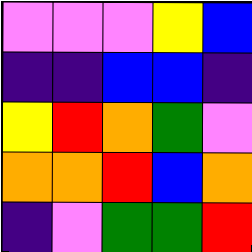[["violet", "violet", "violet", "yellow", "blue"], ["indigo", "indigo", "blue", "blue", "indigo"], ["yellow", "red", "orange", "green", "violet"], ["orange", "orange", "red", "blue", "orange"], ["indigo", "violet", "green", "green", "red"]]